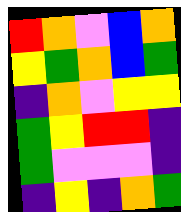[["red", "orange", "violet", "blue", "orange"], ["yellow", "green", "orange", "blue", "green"], ["indigo", "orange", "violet", "yellow", "yellow"], ["green", "yellow", "red", "red", "indigo"], ["green", "violet", "violet", "violet", "indigo"], ["indigo", "yellow", "indigo", "orange", "green"]]